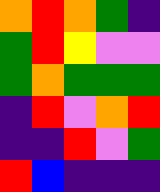[["orange", "red", "orange", "green", "indigo"], ["green", "red", "yellow", "violet", "violet"], ["green", "orange", "green", "green", "green"], ["indigo", "red", "violet", "orange", "red"], ["indigo", "indigo", "red", "violet", "green"], ["red", "blue", "indigo", "indigo", "indigo"]]